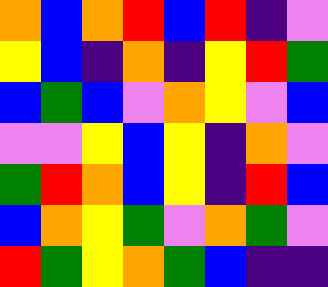[["orange", "blue", "orange", "red", "blue", "red", "indigo", "violet"], ["yellow", "blue", "indigo", "orange", "indigo", "yellow", "red", "green"], ["blue", "green", "blue", "violet", "orange", "yellow", "violet", "blue"], ["violet", "violet", "yellow", "blue", "yellow", "indigo", "orange", "violet"], ["green", "red", "orange", "blue", "yellow", "indigo", "red", "blue"], ["blue", "orange", "yellow", "green", "violet", "orange", "green", "violet"], ["red", "green", "yellow", "orange", "green", "blue", "indigo", "indigo"]]